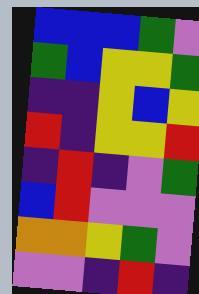[["blue", "blue", "blue", "green", "violet"], ["green", "blue", "yellow", "yellow", "green"], ["indigo", "indigo", "yellow", "blue", "yellow"], ["red", "indigo", "yellow", "yellow", "red"], ["indigo", "red", "indigo", "violet", "green"], ["blue", "red", "violet", "violet", "violet"], ["orange", "orange", "yellow", "green", "violet"], ["violet", "violet", "indigo", "red", "indigo"]]